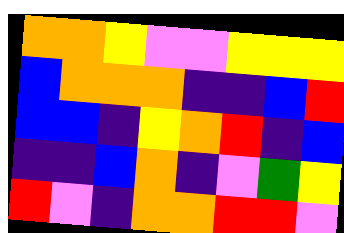[["orange", "orange", "yellow", "violet", "violet", "yellow", "yellow", "yellow"], ["blue", "orange", "orange", "orange", "indigo", "indigo", "blue", "red"], ["blue", "blue", "indigo", "yellow", "orange", "red", "indigo", "blue"], ["indigo", "indigo", "blue", "orange", "indigo", "violet", "green", "yellow"], ["red", "violet", "indigo", "orange", "orange", "red", "red", "violet"]]